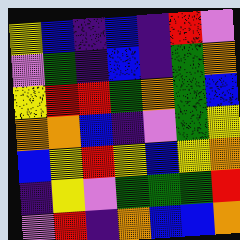[["yellow", "blue", "indigo", "blue", "indigo", "red", "violet"], ["violet", "green", "indigo", "blue", "indigo", "green", "orange"], ["yellow", "red", "red", "green", "orange", "green", "blue"], ["orange", "orange", "blue", "indigo", "violet", "green", "yellow"], ["blue", "yellow", "red", "yellow", "blue", "yellow", "orange"], ["indigo", "yellow", "violet", "green", "green", "green", "red"], ["violet", "red", "indigo", "orange", "blue", "blue", "orange"]]